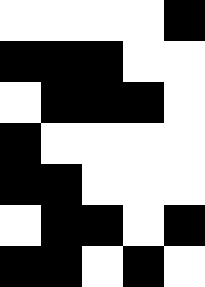[["white", "white", "white", "white", "black"], ["black", "black", "black", "white", "white"], ["white", "black", "black", "black", "white"], ["black", "white", "white", "white", "white"], ["black", "black", "white", "white", "white"], ["white", "black", "black", "white", "black"], ["black", "black", "white", "black", "white"]]